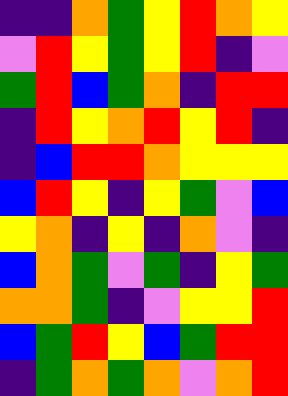[["indigo", "indigo", "orange", "green", "yellow", "red", "orange", "yellow"], ["violet", "red", "yellow", "green", "yellow", "red", "indigo", "violet"], ["green", "red", "blue", "green", "orange", "indigo", "red", "red"], ["indigo", "red", "yellow", "orange", "red", "yellow", "red", "indigo"], ["indigo", "blue", "red", "red", "orange", "yellow", "yellow", "yellow"], ["blue", "red", "yellow", "indigo", "yellow", "green", "violet", "blue"], ["yellow", "orange", "indigo", "yellow", "indigo", "orange", "violet", "indigo"], ["blue", "orange", "green", "violet", "green", "indigo", "yellow", "green"], ["orange", "orange", "green", "indigo", "violet", "yellow", "yellow", "red"], ["blue", "green", "red", "yellow", "blue", "green", "red", "red"], ["indigo", "green", "orange", "green", "orange", "violet", "orange", "red"]]